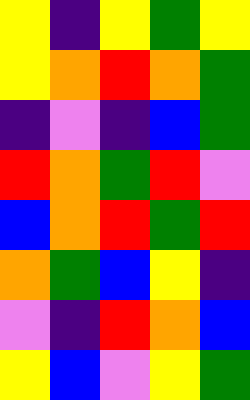[["yellow", "indigo", "yellow", "green", "yellow"], ["yellow", "orange", "red", "orange", "green"], ["indigo", "violet", "indigo", "blue", "green"], ["red", "orange", "green", "red", "violet"], ["blue", "orange", "red", "green", "red"], ["orange", "green", "blue", "yellow", "indigo"], ["violet", "indigo", "red", "orange", "blue"], ["yellow", "blue", "violet", "yellow", "green"]]